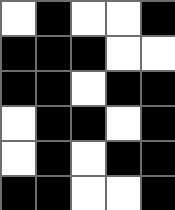[["white", "black", "white", "white", "black"], ["black", "black", "black", "white", "white"], ["black", "black", "white", "black", "black"], ["white", "black", "black", "white", "black"], ["white", "black", "white", "black", "black"], ["black", "black", "white", "white", "black"]]